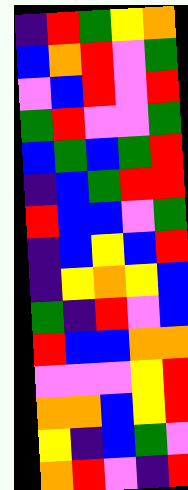[["indigo", "red", "green", "yellow", "orange"], ["blue", "orange", "red", "violet", "green"], ["violet", "blue", "red", "violet", "red"], ["green", "red", "violet", "violet", "green"], ["blue", "green", "blue", "green", "red"], ["indigo", "blue", "green", "red", "red"], ["red", "blue", "blue", "violet", "green"], ["indigo", "blue", "yellow", "blue", "red"], ["indigo", "yellow", "orange", "yellow", "blue"], ["green", "indigo", "red", "violet", "blue"], ["red", "blue", "blue", "orange", "orange"], ["violet", "violet", "violet", "yellow", "red"], ["orange", "orange", "blue", "yellow", "red"], ["yellow", "indigo", "blue", "green", "violet"], ["orange", "red", "violet", "indigo", "red"]]